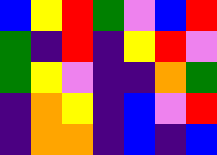[["blue", "yellow", "red", "green", "violet", "blue", "red"], ["green", "indigo", "red", "indigo", "yellow", "red", "violet"], ["green", "yellow", "violet", "indigo", "indigo", "orange", "green"], ["indigo", "orange", "yellow", "indigo", "blue", "violet", "red"], ["indigo", "orange", "orange", "indigo", "blue", "indigo", "blue"]]